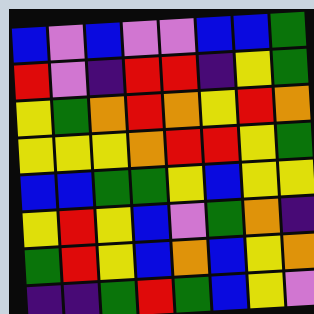[["blue", "violet", "blue", "violet", "violet", "blue", "blue", "green"], ["red", "violet", "indigo", "red", "red", "indigo", "yellow", "green"], ["yellow", "green", "orange", "red", "orange", "yellow", "red", "orange"], ["yellow", "yellow", "yellow", "orange", "red", "red", "yellow", "green"], ["blue", "blue", "green", "green", "yellow", "blue", "yellow", "yellow"], ["yellow", "red", "yellow", "blue", "violet", "green", "orange", "indigo"], ["green", "red", "yellow", "blue", "orange", "blue", "yellow", "orange"], ["indigo", "indigo", "green", "red", "green", "blue", "yellow", "violet"]]